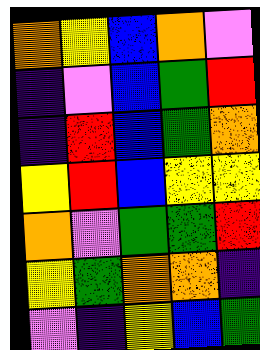[["orange", "yellow", "blue", "orange", "violet"], ["indigo", "violet", "blue", "green", "red"], ["indigo", "red", "blue", "green", "orange"], ["yellow", "red", "blue", "yellow", "yellow"], ["orange", "violet", "green", "green", "red"], ["yellow", "green", "orange", "orange", "indigo"], ["violet", "indigo", "yellow", "blue", "green"]]